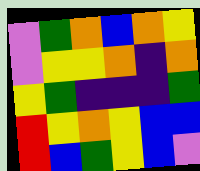[["violet", "green", "orange", "blue", "orange", "yellow"], ["violet", "yellow", "yellow", "orange", "indigo", "orange"], ["yellow", "green", "indigo", "indigo", "indigo", "green"], ["red", "yellow", "orange", "yellow", "blue", "blue"], ["red", "blue", "green", "yellow", "blue", "violet"]]